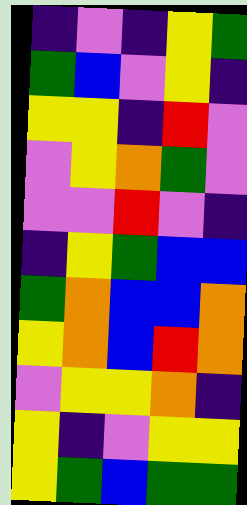[["indigo", "violet", "indigo", "yellow", "green"], ["green", "blue", "violet", "yellow", "indigo"], ["yellow", "yellow", "indigo", "red", "violet"], ["violet", "yellow", "orange", "green", "violet"], ["violet", "violet", "red", "violet", "indigo"], ["indigo", "yellow", "green", "blue", "blue"], ["green", "orange", "blue", "blue", "orange"], ["yellow", "orange", "blue", "red", "orange"], ["violet", "yellow", "yellow", "orange", "indigo"], ["yellow", "indigo", "violet", "yellow", "yellow"], ["yellow", "green", "blue", "green", "green"]]